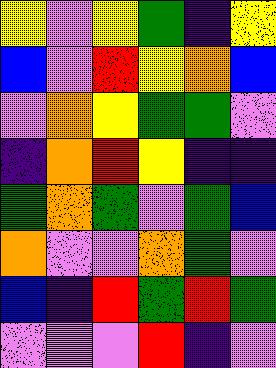[["yellow", "violet", "yellow", "green", "indigo", "yellow"], ["blue", "violet", "red", "yellow", "orange", "blue"], ["violet", "orange", "yellow", "green", "green", "violet"], ["indigo", "orange", "red", "yellow", "indigo", "indigo"], ["green", "orange", "green", "violet", "green", "blue"], ["orange", "violet", "violet", "orange", "green", "violet"], ["blue", "indigo", "red", "green", "red", "green"], ["violet", "violet", "violet", "red", "indigo", "violet"]]